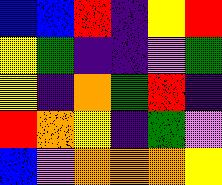[["blue", "blue", "red", "indigo", "yellow", "red"], ["yellow", "green", "indigo", "indigo", "violet", "green"], ["yellow", "indigo", "orange", "green", "red", "indigo"], ["red", "orange", "yellow", "indigo", "green", "violet"], ["blue", "violet", "orange", "orange", "orange", "yellow"]]